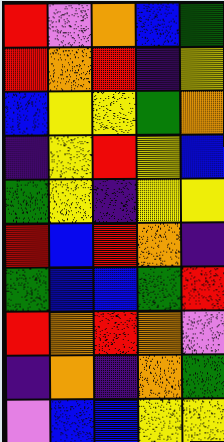[["red", "violet", "orange", "blue", "green"], ["red", "orange", "red", "indigo", "yellow"], ["blue", "yellow", "yellow", "green", "orange"], ["indigo", "yellow", "red", "yellow", "blue"], ["green", "yellow", "indigo", "yellow", "yellow"], ["red", "blue", "red", "orange", "indigo"], ["green", "blue", "blue", "green", "red"], ["red", "orange", "red", "orange", "violet"], ["indigo", "orange", "indigo", "orange", "green"], ["violet", "blue", "blue", "yellow", "yellow"]]